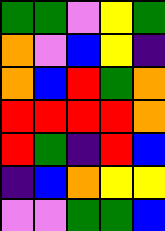[["green", "green", "violet", "yellow", "green"], ["orange", "violet", "blue", "yellow", "indigo"], ["orange", "blue", "red", "green", "orange"], ["red", "red", "red", "red", "orange"], ["red", "green", "indigo", "red", "blue"], ["indigo", "blue", "orange", "yellow", "yellow"], ["violet", "violet", "green", "green", "blue"]]